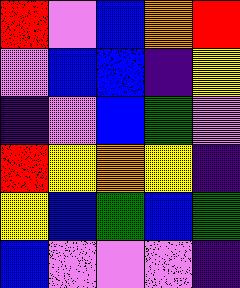[["red", "violet", "blue", "orange", "red"], ["violet", "blue", "blue", "indigo", "yellow"], ["indigo", "violet", "blue", "green", "violet"], ["red", "yellow", "orange", "yellow", "indigo"], ["yellow", "blue", "green", "blue", "green"], ["blue", "violet", "violet", "violet", "indigo"]]